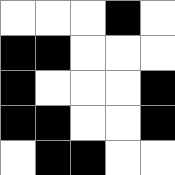[["white", "white", "white", "black", "white"], ["black", "black", "white", "white", "white"], ["black", "white", "white", "white", "black"], ["black", "black", "white", "white", "black"], ["white", "black", "black", "white", "white"]]